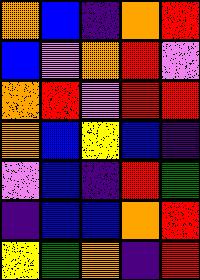[["orange", "blue", "indigo", "orange", "red"], ["blue", "violet", "orange", "red", "violet"], ["orange", "red", "violet", "red", "red"], ["orange", "blue", "yellow", "blue", "indigo"], ["violet", "blue", "indigo", "red", "green"], ["indigo", "blue", "blue", "orange", "red"], ["yellow", "green", "orange", "indigo", "red"]]